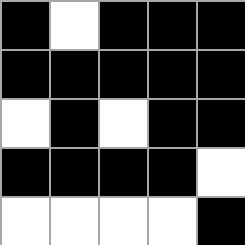[["black", "white", "black", "black", "black"], ["black", "black", "black", "black", "black"], ["white", "black", "white", "black", "black"], ["black", "black", "black", "black", "white"], ["white", "white", "white", "white", "black"]]